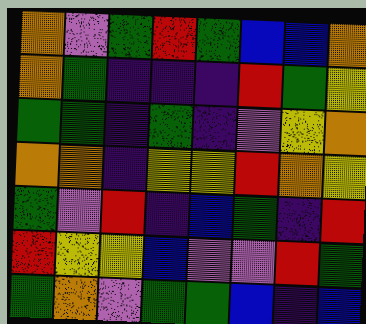[["orange", "violet", "green", "red", "green", "blue", "blue", "orange"], ["orange", "green", "indigo", "indigo", "indigo", "red", "green", "yellow"], ["green", "green", "indigo", "green", "indigo", "violet", "yellow", "orange"], ["orange", "orange", "indigo", "yellow", "yellow", "red", "orange", "yellow"], ["green", "violet", "red", "indigo", "blue", "green", "indigo", "red"], ["red", "yellow", "yellow", "blue", "violet", "violet", "red", "green"], ["green", "orange", "violet", "green", "green", "blue", "indigo", "blue"]]